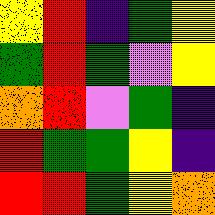[["yellow", "red", "indigo", "green", "yellow"], ["green", "red", "green", "violet", "yellow"], ["orange", "red", "violet", "green", "indigo"], ["red", "green", "green", "yellow", "indigo"], ["red", "red", "green", "yellow", "orange"]]